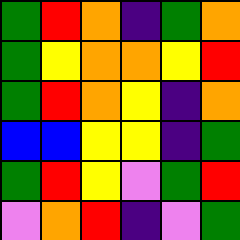[["green", "red", "orange", "indigo", "green", "orange"], ["green", "yellow", "orange", "orange", "yellow", "red"], ["green", "red", "orange", "yellow", "indigo", "orange"], ["blue", "blue", "yellow", "yellow", "indigo", "green"], ["green", "red", "yellow", "violet", "green", "red"], ["violet", "orange", "red", "indigo", "violet", "green"]]